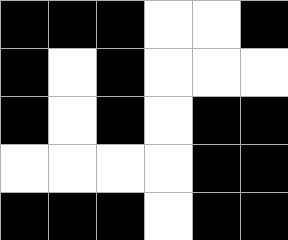[["black", "black", "black", "white", "white", "black"], ["black", "white", "black", "white", "white", "white"], ["black", "white", "black", "white", "black", "black"], ["white", "white", "white", "white", "black", "black"], ["black", "black", "black", "white", "black", "black"]]